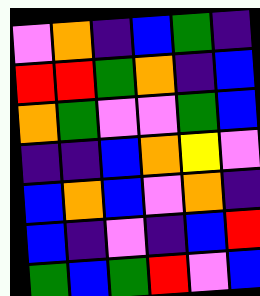[["violet", "orange", "indigo", "blue", "green", "indigo"], ["red", "red", "green", "orange", "indigo", "blue"], ["orange", "green", "violet", "violet", "green", "blue"], ["indigo", "indigo", "blue", "orange", "yellow", "violet"], ["blue", "orange", "blue", "violet", "orange", "indigo"], ["blue", "indigo", "violet", "indigo", "blue", "red"], ["green", "blue", "green", "red", "violet", "blue"]]